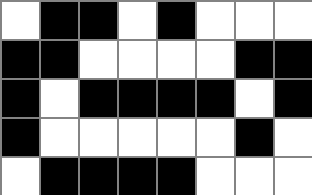[["white", "black", "black", "white", "black", "white", "white", "white"], ["black", "black", "white", "white", "white", "white", "black", "black"], ["black", "white", "black", "black", "black", "black", "white", "black"], ["black", "white", "white", "white", "white", "white", "black", "white"], ["white", "black", "black", "black", "black", "white", "white", "white"]]